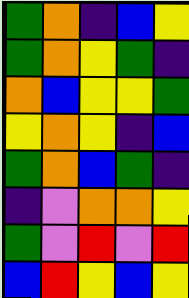[["green", "orange", "indigo", "blue", "yellow"], ["green", "orange", "yellow", "green", "indigo"], ["orange", "blue", "yellow", "yellow", "green"], ["yellow", "orange", "yellow", "indigo", "blue"], ["green", "orange", "blue", "green", "indigo"], ["indigo", "violet", "orange", "orange", "yellow"], ["green", "violet", "red", "violet", "red"], ["blue", "red", "yellow", "blue", "yellow"]]